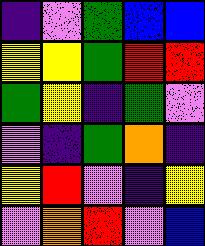[["indigo", "violet", "green", "blue", "blue"], ["yellow", "yellow", "green", "red", "red"], ["green", "yellow", "indigo", "green", "violet"], ["violet", "indigo", "green", "orange", "indigo"], ["yellow", "red", "violet", "indigo", "yellow"], ["violet", "orange", "red", "violet", "blue"]]